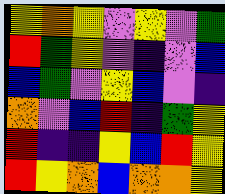[["yellow", "orange", "yellow", "violet", "yellow", "violet", "green"], ["red", "green", "yellow", "violet", "indigo", "violet", "blue"], ["blue", "green", "violet", "yellow", "blue", "violet", "indigo"], ["orange", "violet", "blue", "red", "indigo", "green", "yellow"], ["red", "indigo", "indigo", "yellow", "blue", "red", "yellow"], ["red", "yellow", "orange", "blue", "orange", "orange", "yellow"]]